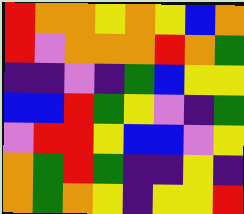[["red", "orange", "orange", "yellow", "orange", "yellow", "blue", "orange"], ["red", "violet", "orange", "orange", "orange", "red", "orange", "green"], ["indigo", "indigo", "violet", "indigo", "green", "blue", "yellow", "yellow"], ["blue", "blue", "red", "green", "yellow", "violet", "indigo", "green"], ["violet", "red", "red", "yellow", "blue", "blue", "violet", "yellow"], ["orange", "green", "red", "green", "indigo", "indigo", "yellow", "indigo"], ["orange", "green", "orange", "yellow", "indigo", "yellow", "yellow", "red"]]